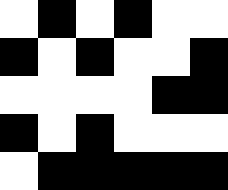[["white", "black", "white", "black", "white", "white"], ["black", "white", "black", "white", "white", "black"], ["white", "white", "white", "white", "black", "black"], ["black", "white", "black", "white", "white", "white"], ["white", "black", "black", "black", "black", "black"]]